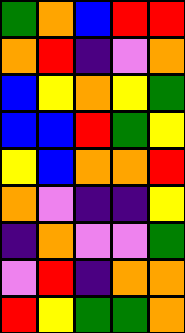[["green", "orange", "blue", "red", "red"], ["orange", "red", "indigo", "violet", "orange"], ["blue", "yellow", "orange", "yellow", "green"], ["blue", "blue", "red", "green", "yellow"], ["yellow", "blue", "orange", "orange", "red"], ["orange", "violet", "indigo", "indigo", "yellow"], ["indigo", "orange", "violet", "violet", "green"], ["violet", "red", "indigo", "orange", "orange"], ["red", "yellow", "green", "green", "orange"]]